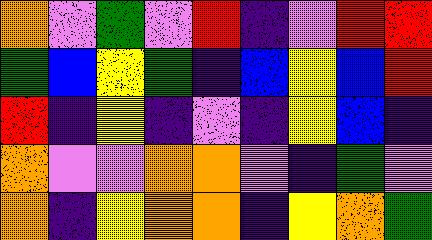[["orange", "violet", "green", "violet", "red", "indigo", "violet", "red", "red"], ["green", "blue", "yellow", "green", "indigo", "blue", "yellow", "blue", "red"], ["red", "indigo", "yellow", "indigo", "violet", "indigo", "yellow", "blue", "indigo"], ["orange", "violet", "violet", "orange", "orange", "violet", "indigo", "green", "violet"], ["orange", "indigo", "yellow", "orange", "orange", "indigo", "yellow", "orange", "green"]]